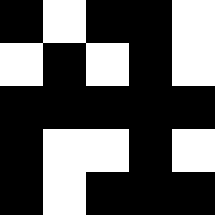[["black", "white", "black", "black", "white"], ["white", "black", "white", "black", "white"], ["black", "black", "black", "black", "black"], ["black", "white", "white", "black", "white"], ["black", "white", "black", "black", "black"]]